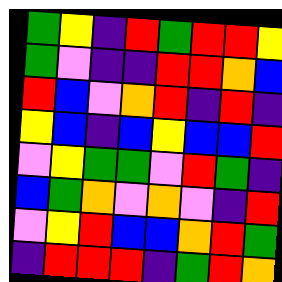[["green", "yellow", "indigo", "red", "green", "red", "red", "yellow"], ["green", "violet", "indigo", "indigo", "red", "red", "orange", "blue"], ["red", "blue", "violet", "orange", "red", "indigo", "red", "indigo"], ["yellow", "blue", "indigo", "blue", "yellow", "blue", "blue", "red"], ["violet", "yellow", "green", "green", "violet", "red", "green", "indigo"], ["blue", "green", "orange", "violet", "orange", "violet", "indigo", "red"], ["violet", "yellow", "red", "blue", "blue", "orange", "red", "green"], ["indigo", "red", "red", "red", "indigo", "green", "red", "orange"]]